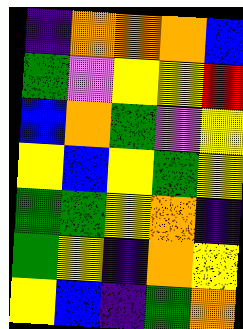[["indigo", "orange", "orange", "orange", "blue"], ["green", "violet", "yellow", "yellow", "red"], ["blue", "orange", "green", "violet", "yellow"], ["yellow", "blue", "yellow", "green", "yellow"], ["green", "green", "yellow", "orange", "indigo"], ["green", "yellow", "indigo", "orange", "yellow"], ["yellow", "blue", "indigo", "green", "orange"]]